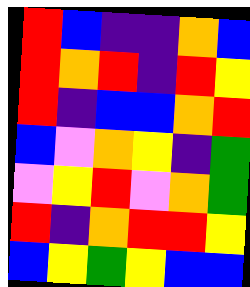[["red", "blue", "indigo", "indigo", "orange", "blue"], ["red", "orange", "red", "indigo", "red", "yellow"], ["red", "indigo", "blue", "blue", "orange", "red"], ["blue", "violet", "orange", "yellow", "indigo", "green"], ["violet", "yellow", "red", "violet", "orange", "green"], ["red", "indigo", "orange", "red", "red", "yellow"], ["blue", "yellow", "green", "yellow", "blue", "blue"]]